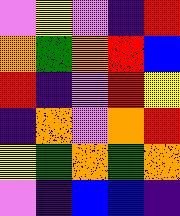[["violet", "yellow", "violet", "indigo", "red"], ["orange", "green", "orange", "red", "blue"], ["red", "indigo", "violet", "red", "yellow"], ["indigo", "orange", "violet", "orange", "red"], ["yellow", "green", "orange", "green", "orange"], ["violet", "indigo", "blue", "blue", "indigo"]]